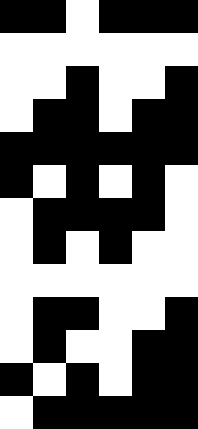[["black", "black", "white", "black", "black", "black"], ["white", "white", "white", "white", "white", "white"], ["white", "white", "black", "white", "white", "black"], ["white", "black", "black", "white", "black", "black"], ["black", "black", "black", "black", "black", "black"], ["black", "white", "black", "white", "black", "white"], ["white", "black", "black", "black", "black", "white"], ["white", "black", "white", "black", "white", "white"], ["white", "white", "white", "white", "white", "white"], ["white", "black", "black", "white", "white", "black"], ["white", "black", "white", "white", "black", "black"], ["black", "white", "black", "white", "black", "black"], ["white", "black", "black", "black", "black", "black"]]